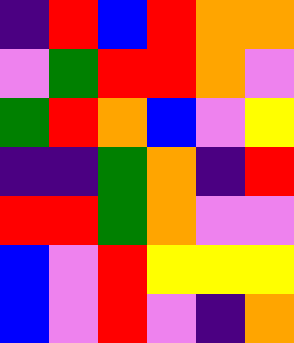[["indigo", "red", "blue", "red", "orange", "orange"], ["violet", "green", "red", "red", "orange", "violet"], ["green", "red", "orange", "blue", "violet", "yellow"], ["indigo", "indigo", "green", "orange", "indigo", "red"], ["red", "red", "green", "orange", "violet", "violet"], ["blue", "violet", "red", "yellow", "yellow", "yellow"], ["blue", "violet", "red", "violet", "indigo", "orange"]]